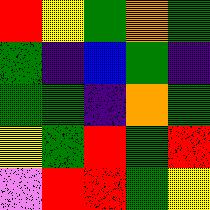[["red", "yellow", "green", "orange", "green"], ["green", "indigo", "blue", "green", "indigo"], ["green", "green", "indigo", "orange", "green"], ["yellow", "green", "red", "green", "red"], ["violet", "red", "red", "green", "yellow"]]